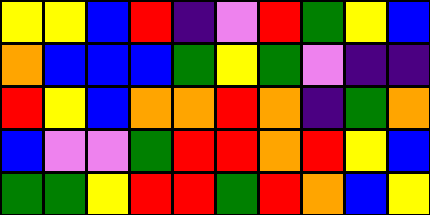[["yellow", "yellow", "blue", "red", "indigo", "violet", "red", "green", "yellow", "blue"], ["orange", "blue", "blue", "blue", "green", "yellow", "green", "violet", "indigo", "indigo"], ["red", "yellow", "blue", "orange", "orange", "red", "orange", "indigo", "green", "orange"], ["blue", "violet", "violet", "green", "red", "red", "orange", "red", "yellow", "blue"], ["green", "green", "yellow", "red", "red", "green", "red", "orange", "blue", "yellow"]]